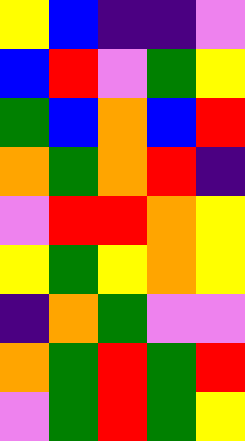[["yellow", "blue", "indigo", "indigo", "violet"], ["blue", "red", "violet", "green", "yellow"], ["green", "blue", "orange", "blue", "red"], ["orange", "green", "orange", "red", "indigo"], ["violet", "red", "red", "orange", "yellow"], ["yellow", "green", "yellow", "orange", "yellow"], ["indigo", "orange", "green", "violet", "violet"], ["orange", "green", "red", "green", "red"], ["violet", "green", "red", "green", "yellow"]]